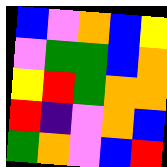[["blue", "violet", "orange", "blue", "yellow"], ["violet", "green", "green", "blue", "orange"], ["yellow", "red", "green", "orange", "orange"], ["red", "indigo", "violet", "orange", "blue"], ["green", "orange", "violet", "blue", "red"]]